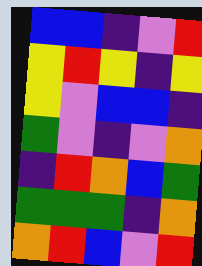[["blue", "blue", "indigo", "violet", "red"], ["yellow", "red", "yellow", "indigo", "yellow"], ["yellow", "violet", "blue", "blue", "indigo"], ["green", "violet", "indigo", "violet", "orange"], ["indigo", "red", "orange", "blue", "green"], ["green", "green", "green", "indigo", "orange"], ["orange", "red", "blue", "violet", "red"]]